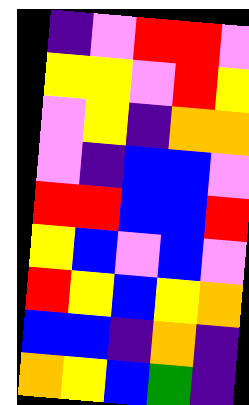[["indigo", "violet", "red", "red", "violet"], ["yellow", "yellow", "violet", "red", "yellow"], ["violet", "yellow", "indigo", "orange", "orange"], ["violet", "indigo", "blue", "blue", "violet"], ["red", "red", "blue", "blue", "red"], ["yellow", "blue", "violet", "blue", "violet"], ["red", "yellow", "blue", "yellow", "orange"], ["blue", "blue", "indigo", "orange", "indigo"], ["orange", "yellow", "blue", "green", "indigo"]]